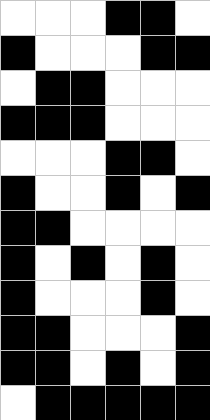[["white", "white", "white", "black", "black", "white"], ["black", "white", "white", "white", "black", "black"], ["white", "black", "black", "white", "white", "white"], ["black", "black", "black", "white", "white", "white"], ["white", "white", "white", "black", "black", "white"], ["black", "white", "white", "black", "white", "black"], ["black", "black", "white", "white", "white", "white"], ["black", "white", "black", "white", "black", "white"], ["black", "white", "white", "white", "black", "white"], ["black", "black", "white", "white", "white", "black"], ["black", "black", "white", "black", "white", "black"], ["white", "black", "black", "black", "black", "black"]]